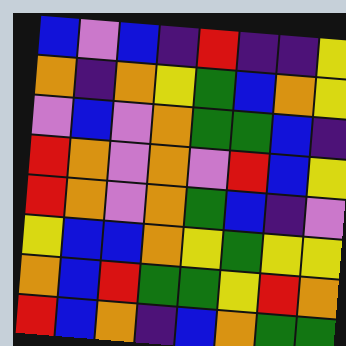[["blue", "violet", "blue", "indigo", "red", "indigo", "indigo", "yellow"], ["orange", "indigo", "orange", "yellow", "green", "blue", "orange", "yellow"], ["violet", "blue", "violet", "orange", "green", "green", "blue", "indigo"], ["red", "orange", "violet", "orange", "violet", "red", "blue", "yellow"], ["red", "orange", "violet", "orange", "green", "blue", "indigo", "violet"], ["yellow", "blue", "blue", "orange", "yellow", "green", "yellow", "yellow"], ["orange", "blue", "red", "green", "green", "yellow", "red", "orange"], ["red", "blue", "orange", "indigo", "blue", "orange", "green", "green"]]